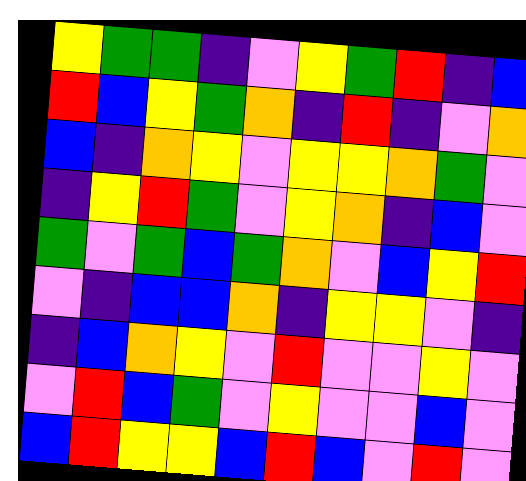[["yellow", "green", "green", "indigo", "violet", "yellow", "green", "red", "indigo", "blue"], ["red", "blue", "yellow", "green", "orange", "indigo", "red", "indigo", "violet", "orange"], ["blue", "indigo", "orange", "yellow", "violet", "yellow", "yellow", "orange", "green", "violet"], ["indigo", "yellow", "red", "green", "violet", "yellow", "orange", "indigo", "blue", "violet"], ["green", "violet", "green", "blue", "green", "orange", "violet", "blue", "yellow", "red"], ["violet", "indigo", "blue", "blue", "orange", "indigo", "yellow", "yellow", "violet", "indigo"], ["indigo", "blue", "orange", "yellow", "violet", "red", "violet", "violet", "yellow", "violet"], ["violet", "red", "blue", "green", "violet", "yellow", "violet", "violet", "blue", "violet"], ["blue", "red", "yellow", "yellow", "blue", "red", "blue", "violet", "red", "violet"]]